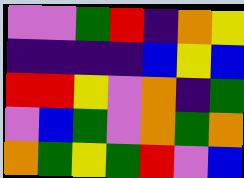[["violet", "violet", "green", "red", "indigo", "orange", "yellow"], ["indigo", "indigo", "indigo", "indigo", "blue", "yellow", "blue"], ["red", "red", "yellow", "violet", "orange", "indigo", "green"], ["violet", "blue", "green", "violet", "orange", "green", "orange"], ["orange", "green", "yellow", "green", "red", "violet", "blue"]]